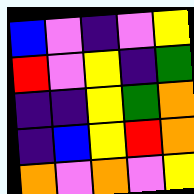[["blue", "violet", "indigo", "violet", "yellow"], ["red", "violet", "yellow", "indigo", "green"], ["indigo", "indigo", "yellow", "green", "orange"], ["indigo", "blue", "yellow", "red", "orange"], ["orange", "violet", "orange", "violet", "yellow"]]